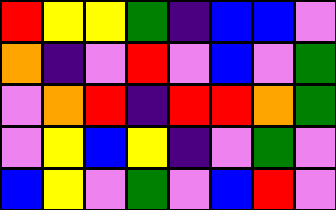[["red", "yellow", "yellow", "green", "indigo", "blue", "blue", "violet"], ["orange", "indigo", "violet", "red", "violet", "blue", "violet", "green"], ["violet", "orange", "red", "indigo", "red", "red", "orange", "green"], ["violet", "yellow", "blue", "yellow", "indigo", "violet", "green", "violet"], ["blue", "yellow", "violet", "green", "violet", "blue", "red", "violet"]]